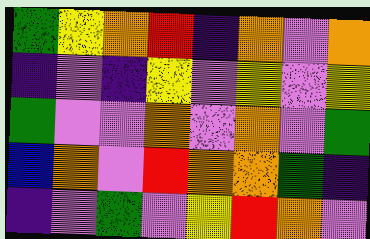[["green", "yellow", "orange", "red", "indigo", "orange", "violet", "orange"], ["indigo", "violet", "indigo", "yellow", "violet", "yellow", "violet", "yellow"], ["green", "violet", "violet", "orange", "violet", "orange", "violet", "green"], ["blue", "orange", "violet", "red", "orange", "orange", "green", "indigo"], ["indigo", "violet", "green", "violet", "yellow", "red", "orange", "violet"]]